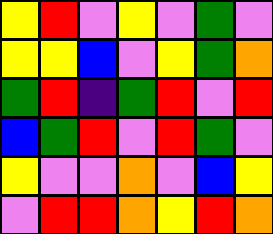[["yellow", "red", "violet", "yellow", "violet", "green", "violet"], ["yellow", "yellow", "blue", "violet", "yellow", "green", "orange"], ["green", "red", "indigo", "green", "red", "violet", "red"], ["blue", "green", "red", "violet", "red", "green", "violet"], ["yellow", "violet", "violet", "orange", "violet", "blue", "yellow"], ["violet", "red", "red", "orange", "yellow", "red", "orange"]]